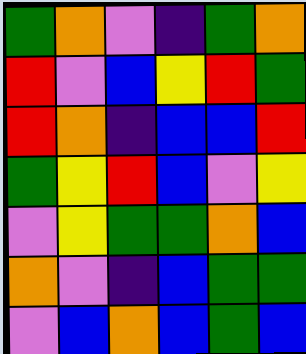[["green", "orange", "violet", "indigo", "green", "orange"], ["red", "violet", "blue", "yellow", "red", "green"], ["red", "orange", "indigo", "blue", "blue", "red"], ["green", "yellow", "red", "blue", "violet", "yellow"], ["violet", "yellow", "green", "green", "orange", "blue"], ["orange", "violet", "indigo", "blue", "green", "green"], ["violet", "blue", "orange", "blue", "green", "blue"]]